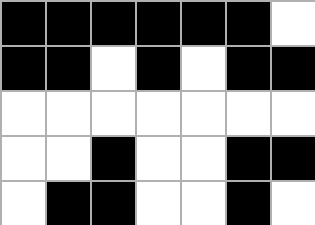[["black", "black", "black", "black", "black", "black", "white"], ["black", "black", "white", "black", "white", "black", "black"], ["white", "white", "white", "white", "white", "white", "white"], ["white", "white", "black", "white", "white", "black", "black"], ["white", "black", "black", "white", "white", "black", "white"]]